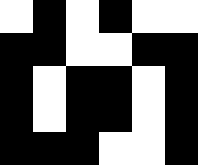[["white", "black", "white", "black", "white", "white"], ["black", "black", "white", "white", "black", "black"], ["black", "white", "black", "black", "white", "black"], ["black", "white", "black", "black", "white", "black"], ["black", "black", "black", "white", "white", "black"]]